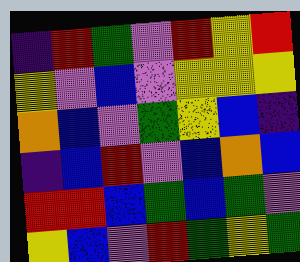[["indigo", "red", "green", "violet", "red", "yellow", "red"], ["yellow", "violet", "blue", "violet", "yellow", "yellow", "yellow"], ["orange", "blue", "violet", "green", "yellow", "blue", "indigo"], ["indigo", "blue", "red", "violet", "blue", "orange", "blue"], ["red", "red", "blue", "green", "blue", "green", "violet"], ["yellow", "blue", "violet", "red", "green", "yellow", "green"]]